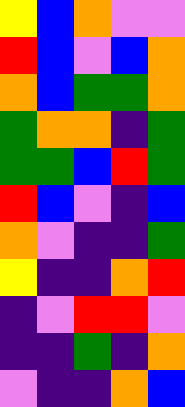[["yellow", "blue", "orange", "violet", "violet"], ["red", "blue", "violet", "blue", "orange"], ["orange", "blue", "green", "green", "orange"], ["green", "orange", "orange", "indigo", "green"], ["green", "green", "blue", "red", "green"], ["red", "blue", "violet", "indigo", "blue"], ["orange", "violet", "indigo", "indigo", "green"], ["yellow", "indigo", "indigo", "orange", "red"], ["indigo", "violet", "red", "red", "violet"], ["indigo", "indigo", "green", "indigo", "orange"], ["violet", "indigo", "indigo", "orange", "blue"]]